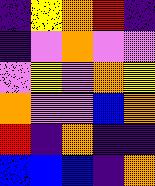[["indigo", "yellow", "orange", "red", "indigo"], ["indigo", "violet", "orange", "violet", "violet"], ["violet", "yellow", "violet", "orange", "yellow"], ["orange", "violet", "violet", "blue", "orange"], ["red", "indigo", "orange", "indigo", "indigo"], ["blue", "blue", "blue", "indigo", "orange"]]